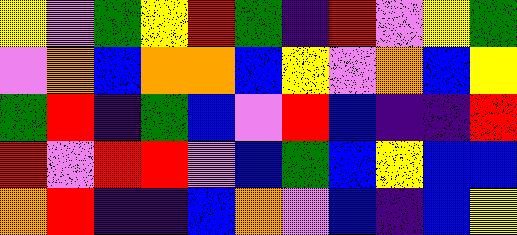[["yellow", "violet", "green", "yellow", "red", "green", "indigo", "red", "violet", "yellow", "green"], ["violet", "orange", "blue", "orange", "orange", "blue", "yellow", "violet", "orange", "blue", "yellow"], ["green", "red", "indigo", "green", "blue", "violet", "red", "blue", "indigo", "indigo", "red"], ["red", "violet", "red", "red", "violet", "blue", "green", "blue", "yellow", "blue", "blue"], ["orange", "red", "indigo", "indigo", "blue", "orange", "violet", "blue", "indigo", "blue", "yellow"]]